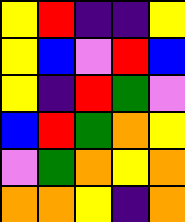[["yellow", "red", "indigo", "indigo", "yellow"], ["yellow", "blue", "violet", "red", "blue"], ["yellow", "indigo", "red", "green", "violet"], ["blue", "red", "green", "orange", "yellow"], ["violet", "green", "orange", "yellow", "orange"], ["orange", "orange", "yellow", "indigo", "orange"]]